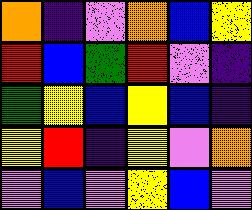[["orange", "indigo", "violet", "orange", "blue", "yellow"], ["red", "blue", "green", "red", "violet", "indigo"], ["green", "yellow", "blue", "yellow", "blue", "indigo"], ["yellow", "red", "indigo", "yellow", "violet", "orange"], ["violet", "blue", "violet", "yellow", "blue", "violet"]]